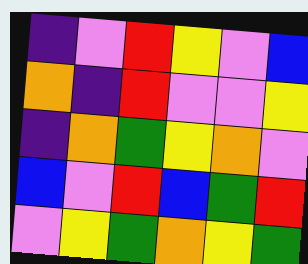[["indigo", "violet", "red", "yellow", "violet", "blue"], ["orange", "indigo", "red", "violet", "violet", "yellow"], ["indigo", "orange", "green", "yellow", "orange", "violet"], ["blue", "violet", "red", "blue", "green", "red"], ["violet", "yellow", "green", "orange", "yellow", "green"]]